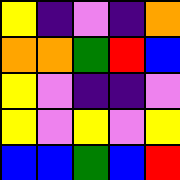[["yellow", "indigo", "violet", "indigo", "orange"], ["orange", "orange", "green", "red", "blue"], ["yellow", "violet", "indigo", "indigo", "violet"], ["yellow", "violet", "yellow", "violet", "yellow"], ["blue", "blue", "green", "blue", "red"]]